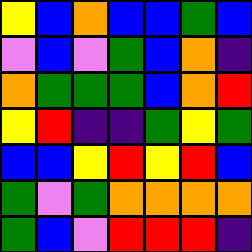[["yellow", "blue", "orange", "blue", "blue", "green", "blue"], ["violet", "blue", "violet", "green", "blue", "orange", "indigo"], ["orange", "green", "green", "green", "blue", "orange", "red"], ["yellow", "red", "indigo", "indigo", "green", "yellow", "green"], ["blue", "blue", "yellow", "red", "yellow", "red", "blue"], ["green", "violet", "green", "orange", "orange", "orange", "orange"], ["green", "blue", "violet", "red", "red", "red", "indigo"]]